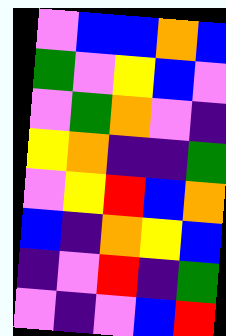[["violet", "blue", "blue", "orange", "blue"], ["green", "violet", "yellow", "blue", "violet"], ["violet", "green", "orange", "violet", "indigo"], ["yellow", "orange", "indigo", "indigo", "green"], ["violet", "yellow", "red", "blue", "orange"], ["blue", "indigo", "orange", "yellow", "blue"], ["indigo", "violet", "red", "indigo", "green"], ["violet", "indigo", "violet", "blue", "red"]]